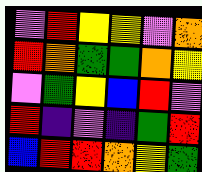[["violet", "red", "yellow", "yellow", "violet", "orange"], ["red", "orange", "green", "green", "orange", "yellow"], ["violet", "green", "yellow", "blue", "red", "violet"], ["red", "indigo", "violet", "indigo", "green", "red"], ["blue", "red", "red", "orange", "yellow", "green"]]